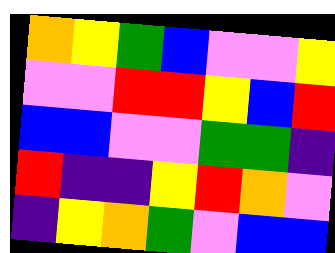[["orange", "yellow", "green", "blue", "violet", "violet", "yellow"], ["violet", "violet", "red", "red", "yellow", "blue", "red"], ["blue", "blue", "violet", "violet", "green", "green", "indigo"], ["red", "indigo", "indigo", "yellow", "red", "orange", "violet"], ["indigo", "yellow", "orange", "green", "violet", "blue", "blue"]]